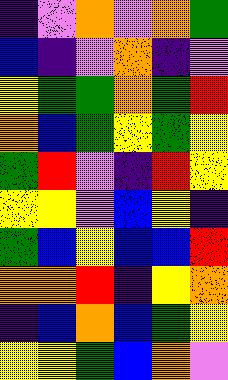[["indigo", "violet", "orange", "violet", "orange", "green"], ["blue", "indigo", "violet", "orange", "indigo", "violet"], ["yellow", "green", "green", "orange", "green", "red"], ["orange", "blue", "green", "yellow", "green", "yellow"], ["green", "red", "violet", "indigo", "red", "yellow"], ["yellow", "yellow", "violet", "blue", "yellow", "indigo"], ["green", "blue", "yellow", "blue", "blue", "red"], ["orange", "orange", "red", "indigo", "yellow", "orange"], ["indigo", "blue", "orange", "blue", "green", "yellow"], ["yellow", "yellow", "green", "blue", "orange", "violet"]]